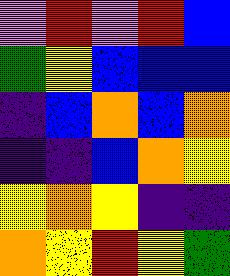[["violet", "red", "violet", "red", "blue"], ["green", "yellow", "blue", "blue", "blue"], ["indigo", "blue", "orange", "blue", "orange"], ["indigo", "indigo", "blue", "orange", "yellow"], ["yellow", "orange", "yellow", "indigo", "indigo"], ["orange", "yellow", "red", "yellow", "green"]]